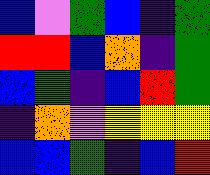[["blue", "violet", "green", "blue", "indigo", "green"], ["red", "red", "blue", "orange", "indigo", "green"], ["blue", "green", "indigo", "blue", "red", "green"], ["indigo", "orange", "violet", "yellow", "yellow", "yellow"], ["blue", "blue", "green", "indigo", "blue", "red"]]